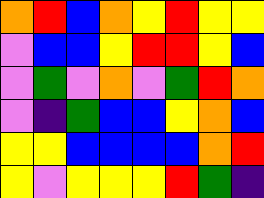[["orange", "red", "blue", "orange", "yellow", "red", "yellow", "yellow"], ["violet", "blue", "blue", "yellow", "red", "red", "yellow", "blue"], ["violet", "green", "violet", "orange", "violet", "green", "red", "orange"], ["violet", "indigo", "green", "blue", "blue", "yellow", "orange", "blue"], ["yellow", "yellow", "blue", "blue", "blue", "blue", "orange", "red"], ["yellow", "violet", "yellow", "yellow", "yellow", "red", "green", "indigo"]]